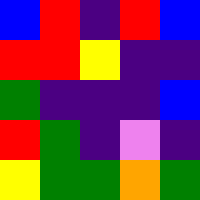[["blue", "red", "indigo", "red", "blue"], ["red", "red", "yellow", "indigo", "indigo"], ["green", "indigo", "indigo", "indigo", "blue"], ["red", "green", "indigo", "violet", "indigo"], ["yellow", "green", "green", "orange", "green"]]